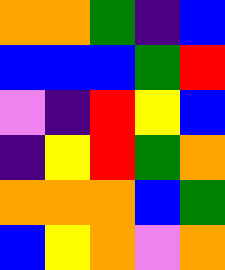[["orange", "orange", "green", "indigo", "blue"], ["blue", "blue", "blue", "green", "red"], ["violet", "indigo", "red", "yellow", "blue"], ["indigo", "yellow", "red", "green", "orange"], ["orange", "orange", "orange", "blue", "green"], ["blue", "yellow", "orange", "violet", "orange"]]